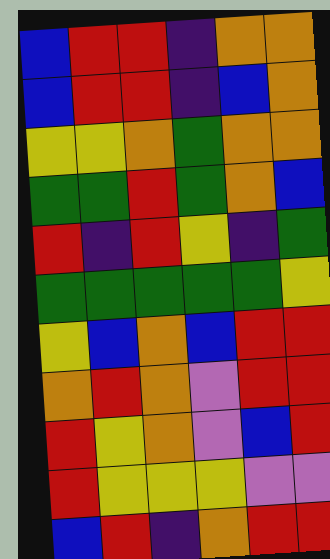[["blue", "red", "red", "indigo", "orange", "orange"], ["blue", "red", "red", "indigo", "blue", "orange"], ["yellow", "yellow", "orange", "green", "orange", "orange"], ["green", "green", "red", "green", "orange", "blue"], ["red", "indigo", "red", "yellow", "indigo", "green"], ["green", "green", "green", "green", "green", "yellow"], ["yellow", "blue", "orange", "blue", "red", "red"], ["orange", "red", "orange", "violet", "red", "red"], ["red", "yellow", "orange", "violet", "blue", "red"], ["red", "yellow", "yellow", "yellow", "violet", "violet"], ["blue", "red", "indigo", "orange", "red", "red"]]